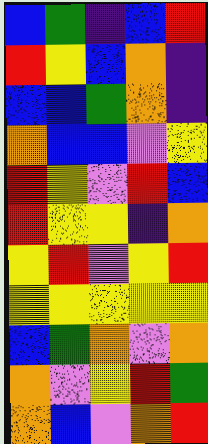[["blue", "green", "indigo", "blue", "red"], ["red", "yellow", "blue", "orange", "indigo"], ["blue", "blue", "green", "orange", "indigo"], ["orange", "blue", "blue", "violet", "yellow"], ["red", "yellow", "violet", "red", "blue"], ["red", "yellow", "yellow", "indigo", "orange"], ["yellow", "red", "violet", "yellow", "red"], ["yellow", "yellow", "yellow", "yellow", "yellow"], ["blue", "green", "orange", "violet", "orange"], ["orange", "violet", "yellow", "red", "green"], ["orange", "blue", "violet", "orange", "red"]]